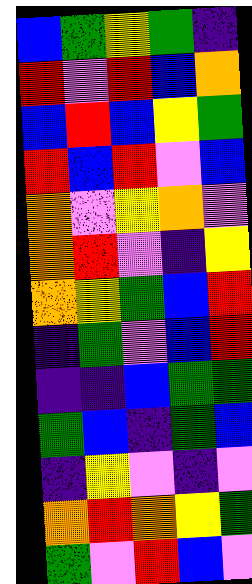[["blue", "green", "yellow", "green", "indigo"], ["red", "violet", "red", "blue", "orange"], ["blue", "red", "blue", "yellow", "green"], ["red", "blue", "red", "violet", "blue"], ["orange", "violet", "yellow", "orange", "violet"], ["orange", "red", "violet", "indigo", "yellow"], ["orange", "yellow", "green", "blue", "red"], ["indigo", "green", "violet", "blue", "red"], ["indigo", "indigo", "blue", "green", "green"], ["green", "blue", "indigo", "green", "blue"], ["indigo", "yellow", "violet", "indigo", "violet"], ["orange", "red", "orange", "yellow", "green"], ["green", "violet", "red", "blue", "violet"]]